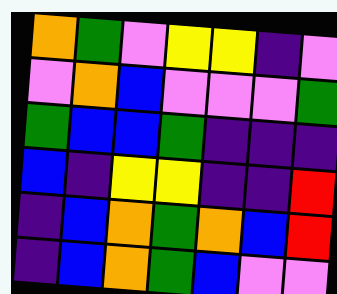[["orange", "green", "violet", "yellow", "yellow", "indigo", "violet"], ["violet", "orange", "blue", "violet", "violet", "violet", "green"], ["green", "blue", "blue", "green", "indigo", "indigo", "indigo"], ["blue", "indigo", "yellow", "yellow", "indigo", "indigo", "red"], ["indigo", "blue", "orange", "green", "orange", "blue", "red"], ["indigo", "blue", "orange", "green", "blue", "violet", "violet"]]